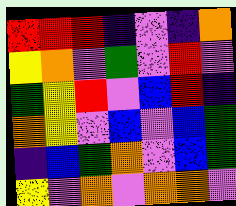[["red", "red", "red", "indigo", "violet", "indigo", "orange"], ["yellow", "orange", "violet", "green", "violet", "red", "violet"], ["green", "yellow", "red", "violet", "blue", "red", "indigo"], ["orange", "yellow", "violet", "blue", "violet", "blue", "green"], ["indigo", "blue", "green", "orange", "violet", "blue", "green"], ["yellow", "violet", "orange", "violet", "orange", "orange", "violet"]]